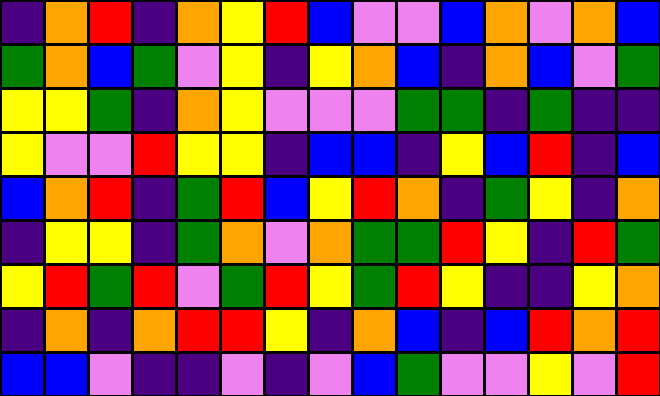[["indigo", "orange", "red", "indigo", "orange", "yellow", "red", "blue", "violet", "violet", "blue", "orange", "violet", "orange", "blue"], ["green", "orange", "blue", "green", "violet", "yellow", "indigo", "yellow", "orange", "blue", "indigo", "orange", "blue", "violet", "green"], ["yellow", "yellow", "green", "indigo", "orange", "yellow", "violet", "violet", "violet", "green", "green", "indigo", "green", "indigo", "indigo"], ["yellow", "violet", "violet", "red", "yellow", "yellow", "indigo", "blue", "blue", "indigo", "yellow", "blue", "red", "indigo", "blue"], ["blue", "orange", "red", "indigo", "green", "red", "blue", "yellow", "red", "orange", "indigo", "green", "yellow", "indigo", "orange"], ["indigo", "yellow", "yellow", "indigo", "green", "orange", "violet", "orange", "green", "green", "red", "yellow", "indigo", "red", "green"], ["yellow", "red", "green", "red", "violet", "green", "red", "yellow", "green", "red", "yellow", "indigo", "indigo", "yellow", "orange"], ["indigo", "orange", "indigo", "orange", "red", "red", "yellow", "indigo", "orange", "blue", "indigo", "blue", "red", "orange", "red"], ["blue", "blue", "violet", "indigo", "indigo", "violet", "indigo", "violet", "blue", "green", "violet", "violet", "yellow", "violet", "red"]]